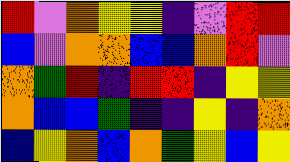[["red", "violet", "orange", "yellow", "yellow", "indigo", "violet", "red", "red"], ["blue", "violet", "orange", "orange", "blue", "blue", "orange", "red", "violet"], ["orange", "green", "red", "indigo", "red", "red", "indigo", "yellow", "yellow"], ["orange", "blue", "blue", "green", "indigo", "indigo", "yellow", "indigo", "orange"], ["blue", "yellow", "orange", "blue", "orange", "green", "yellow", "blue", "yellow"]]